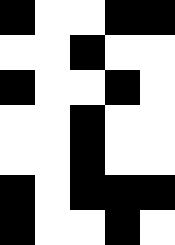[["black", "white", "white", "black", "black"], ["white", "white", "black", "white", "white"], ["black", "white", "white", "black", "white"], ["white", "white", "black", "white", "white"], ["white", "white", "black", "white", "white"], ["black", "white", "black", "black", "black"], ["black", "white", "white", "black", "white"]]